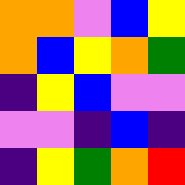[["orange", "orange", "violet", "blue", "yellow"], ["orange", "blue", "yellow", "orange", "green"], ["indigo", "yellow", "blue", "violet", "violet"], ["violet", "violet", "indigo", "blue", "indigo"], ["indigo", "yellow", "green", "orange", "red"]]